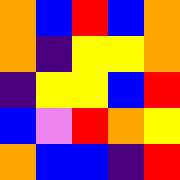[["orange", "blue", "red", "blue", "orange"], ["orange", "indigo", "yellow", "yellow", "orange"], ["indigo", "yellow", "yellow", "blue", "red"], ["blue", "violet", "red", "orange", "yellow"], ["orange", "blue", "blue", "indigo", "red"]]